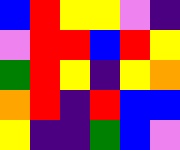[["blue", "red", "yellow", "yellow", "violet", "indigo"], ["violet", "red", "red", "blue", "red", "yellow"], ["green", "red", "yellow", "indigo", "yellow", "orange"], ["orange", "red", "indigo", "red", "blue", "blue"], ["yellow", "indigo", "indigo", "green", "blue", "violet"]]